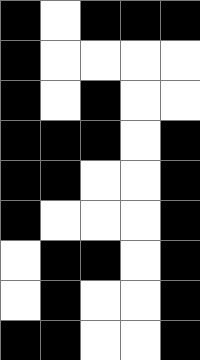[["black", "white", "black", "black", "black"], ["black", "white", "white", "white", "white"], ["black", "white", "black", "white", "white"], ["black", "black", "black", "white", "black"], ["black", "black", "white", "white", "black"], ["black", "white", "white", "white", "black"], ["white", "black", "black", "white", "black"], ["white", "black", "white", "white", "black"], ["black", "black", "white", "white", "black"]]